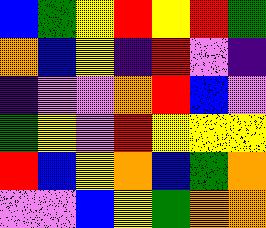[["blue", "green", "yellow", "red", "yellow", "red", "green"], ["orange", "blue", "yellow", "indigo", "red", "violet", "indigo"], ["indigo", "violet", "violet", "orange", "red", "blue", "violet"], ["green", "yellow", "violet", "red", "yellow", "yellow", "yellow"], ["red", "blue", "yellow", "orange", "blue", "green", "orange"], ["violet", "violet", "blue", "yellow", "green", "orange", "orange"]]